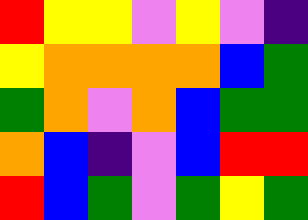[["red", "yellow", "yellow", "violet", "yellow", "violet", "indigo"], ["yellow", "orange", "orange", "orange", "orange", "blue", "green"], ["green", "orange", "violet", "orange", "blue", "green", "green"], ["orange", "blue", "indigo", "violet", "blue", "red", "red"], ["red", "blue", "green", "violet", "green", "yellow", "green"]]